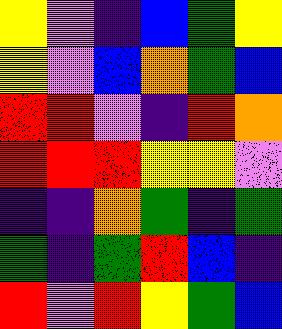[["yellow", "violet", "indigo", "blue", "green", "yellow"], ["yellow", "violet", "blue", "orange", "green", "blue"], ["red", "red", "violet", "indigo", "red", "orange"], ["red", "red", "red", "yellow", "yellow", "violet"], ["indigo", "indigo", "orange", "green", "indigo", "green"], ["green", "indigo", "green", "red", "blue", "indigo"], ["red", "violet", "red", "yellow", "green", "blue"]]